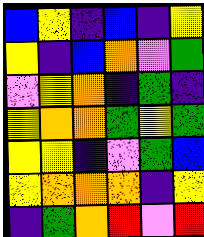[["blue", "yellow", "indigo", "blue", "indigo", "yellow"], ["yellow", "indigo", "blue", "orange", "violet", "green"], ["violet", "yellow", "orange", "indigo", "green", "indigo"], ["yellow", "orange", "orange", "green", "yellow", "green"], ["yellow", "yellow", "indigo", "violet", "green", "blue"], ["yellow", "orange", "orange", "orange", "indigo", "yellow"], ["indigo", "green", "orange", "red", "violet", "red"]]